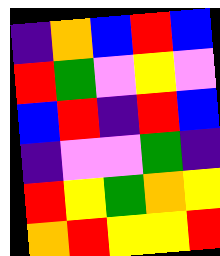[["indigo", "orange", "blue", "red", "blue"], ["red", "green", "violet", "yellow", "violet"], ["blue", "red", "indigo", "red", "blue"], ["indigo", "violet", "violet", "green", "indigo"], ["red", "yellow", "green", "orange", "yellow"], ["orange", "red", "yellow", "yellow", "red"]]